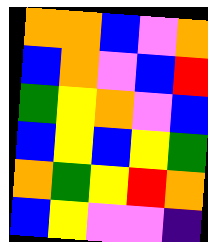[["orange", "orange", "blue", "violet", "orange"], ["blue", "orange", "violet", "blue", "red"], ["green", "yellow", "orange", "violet", "blue"], ["blue", "yellow", "blue", "yellow", "green"], ["orange", "green", "yellow", "red", "orange"], ["blue", "yellow", "violet", "violet", "indigo"]]